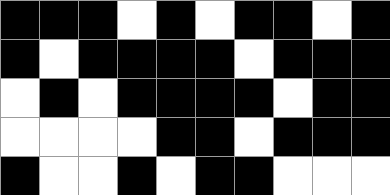[["black", "black", "black", "white", "black", "white", "black", "black", "white", "black"], ["black", "white", "black", "black", "black", "black", "white", "black", "black", "black"], ["white", "black", "white", "black", "black", "black", "black", "white", "black", "black"], ["white", "white", "white", "white", "black", "black", "white", "black", "black", "black"], ["black", "white", "white", "black", "white", "black", "black", "white", "white", "white"]]